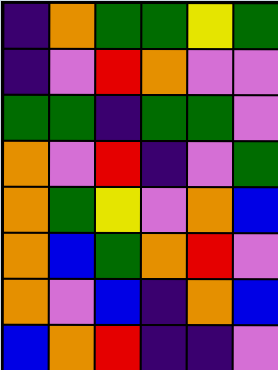[["indigo", "orange", "green", "green", "yellow", "green"], ["indigo", "violet", "red", "orange", "violet", "violet"], ["green", "green", "indigo", "green", "green", "violet"], ["orange", "violet", "red", "indigo", "violet", "green"], ["orange", "green", "yellow", "violet", "orange", "blue"], ["orange", "blue", "green", "orange", "red", "violet"], ["orange", "violet", "blue", "indigo", "orange", "blue"], ["blue", "orange", "red", "indigo", "indigo", "violet"]]